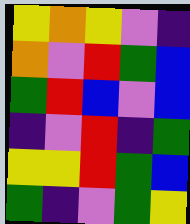[["yellow", "orange", "yellow", "violet", "indigo"], ["orange", "violet", "red", "green", "blue"], ["green", "red", "blue", "violet", "blue"], ["indigo", "violet", "red", "indigo", "green"], ["yellow", "yellow", "red", "green", "blue"], ["green", "indigo", "violet", "green", "yellow"]]